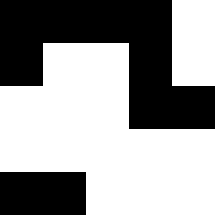[["black", "black", "black", "black", "white"], ["black", "white", "white", "black", "white"], ["white", "white", "white", "black", "black"], ["white", "white", "white", "white", "white"], ["black", "black", "white", "white", "white"]]